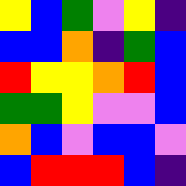[["yellow", "blue", "green", "violet", "yellow", "indigo"], ["blue", "blue", "orange", "indigo", "green", "blue"], ["red", "yellow", "yellow", "orange", "red", "blue"], ["green", "green", "yellow", "violet", "violet", "blue"], ["orange", "blue", "violet", "blue", "blue", "violet"], ["blue", "red", "red", "red", "blue", "indigo"]]